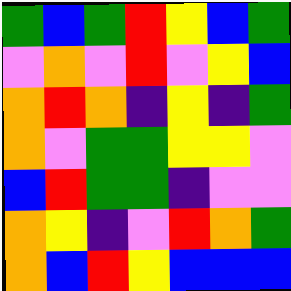[["green", "blue", "green", "red", "yellow", "blue", "green"], ["violet", "orange", "violet", "red", "violet", "yellow", "blue"], ["orange", "red", "orange", "indigo", "yellow", "indigo", "green"], ["orange", "violet", "green", "green", "yellow", "yellow", "violet"], ["blue", "red", "green", "green", "indigo", "violet", "violet"], ["orange", "yellow", "indigo", "violet", "red", "orange", "green"], ["orange", "blue", "red", "yellow", "blue", "blue", "blue"]]